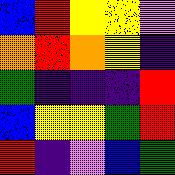[["blue", "red", "yellow", "yellow", "violet"], ["orange", "red", "orange", "yellow", "indigo"], ["green", "indigo", "indigo", "indigo", "red"], ["blue", "yellow", "yellow", "green", "red"], ["red", "indigo", "violet", "blue", "green"]]